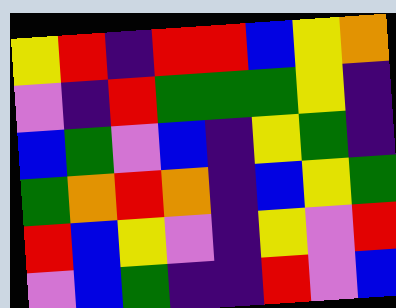[["yellow", "red", "indigo", "red", "red", "blue", "yellow", "orange"], ["violet", "indigo", "red", "green", "green", "green", "yellow", "indigo"], ["blue", "green", "violet", "blue", "indigo", "yellow", "green", "indigo"], ["green", "orange", "red", "orange", "indigo", "blue", "yellow", "green"], ["red", "blue", "yellow", "violet", "indigo", "yellow", "violet", "red"], ["violet", "blue", "green", "indigo", "indigo", "red", "violet", "blue"]]